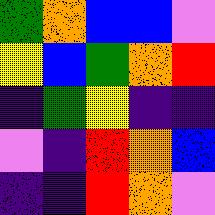[["green", "orange", "blue", "blue", "violet"], ["yellow", "blue", "green", "orange", "red"], ["indigo", "green", "yellow", "indigo", "indigo"], ["violet", "indigo", "red", "orange", "blue"], ["indigo", "indigo", "red", "orange", "violet"]]